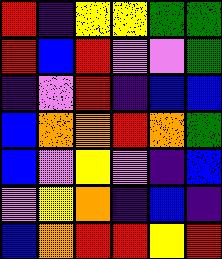[["red", "indigo", "yellow", "yellow", "green", "green"], ["red", "blue", "red", "violet", "violet", "green"], ["indigo", "violet", "red", "indigo", "blue", "blue"], ["blue", "orange", "orange", "red", "orange", "green"], ["blue", "violet", "yellow", "violet", "indigo", "blue"], ["violet", "yellow", "orange", "indigo", "blue", "indigo"], ["blue", "orange", "red", "red", "yellow", "red"]]